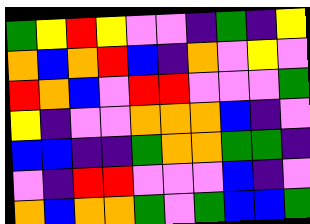[["green", "yellow", "red", "yellow", "violet", "violet", "indigo", "green", "indigo", "yellow"], ["orange", "blue", "orange", "red", "blue", "indigo", "orange", "violet", "yellow", "violet"], ["red", "orange", "blue", "violet", "red", "red", "violet", "violet", "violet", "green"], ["yellow", "indigo", "violet", "violet", "orange", "orange", "orange", "blue", "indigo", "violet"], ["blue", "blue", "indigo", "indigo", "green", "orange", "orange", "green", "green", "indigo"], ["violet", "indigo", "red", "red", "violet", "violet", "violet", "blue", "indigo", "violet"], ["orange", "blue", "orange", "orange", "green", "violet", "green", "blue", "blue", "green"]]